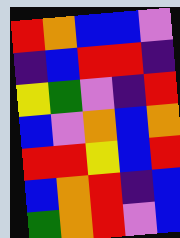[["red", "orange", "blue", "blue", "violet"], ["indigo", "blue", "red", "red", "indigo"], ["yellow", "green", "violet", "indigo", "red"], ["blue", "violet", "orange", "blue", "orange"], ["red", "red", "yellow", "blue", "red"], ["blue", "orange", "red", "indigo", "blue"], ["green", "orange", "red", "violet", "blue"]]